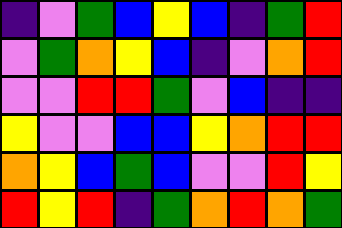[["indigo", "violet", "green", "blue", "yellow", "blue", "indigo", "green", "red"], ["violet", "green", "orange", "yellow", "blue", "indigo", "violet", "orange", "red"], ["violet", "violet", "red", "red", "green", "violet", "blue", "indigo", "indigo"], ["yellow", "violet", "violet", "blue", "blue", "yellow", "orange", "red", "red"], ["orange", "yellow", "blue", "green", "blue", "violet", "violet", "red", "yellow"], ["red", "yellow", "red", "indigo", "green", "orange", "red", "orange", "green"]]